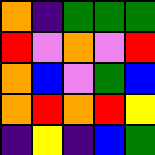[["orange", "indigo", "green", "green", "green"], ["red", "violet", "orange", "violet", "red"], ["orange", "blue", "violet", "green", "blue"], ["orange", "red", "orange", "red", "yellow"], ["indigo", "yellow", "indigo", "blue", "green"]]